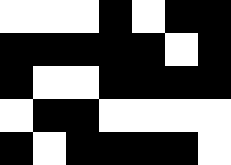[["white", "white", "white", "black", "white", "black", "black"], ["black", "black", "black", "black", "black", "white", "black"], ["black", "white", "white", "black", "black", "black", "black"], ["white", "black", "black", "white", "white", "white", "white"], ["black", "white", "black", "black", "black", "black", "white"]]